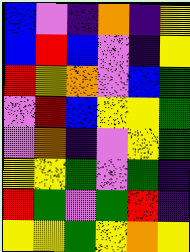[["blue", "violet", "indigo", "orange", "indigo", "yellow"], ["blue", "red", "blue", "violet", "indigo", "yellow"], ["red", "yellow", "orange", "violet", "blue", "green"], ["violet", "red", "blue", "yellow", "yellow", "green"], ["violet", "orange", "indigo", "violet", "yellow", "green"], ["yellow", "yellow", "green", "violet", "green", "indigo"], ["red", "green", "violet", "green", "red", "indigo"], ["yellow", "yellow", "green", "yellow", "orange", "yellow"]]